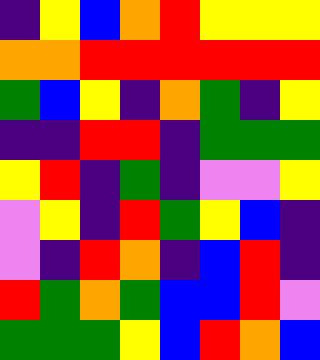[["indigo", "yellow", "blue", "orange", "red", "yellow", "yellow", "yellow"], ["orange", "orange", "red", "red", "red", "red", "red", "red"], ["green", "blue", "yellow", "indigo", "orange", "green", "indigo", "yellow"], ["indigo", "indigo", "red", "red", "indigo", "green", "green", "green"], ["yellow", "red", "indigo", "green", "indigo", "violet", "violet", "yellow"], ["violet", "yellow", "indigo", "red", "green", "yellow", "blue", "indigo"], ["violet", "indigo", "red", "orange", "indigo", "blue", "red", "indigo"], ["red", "green", "orange", "green", "blue", "blue", "red", "violet"], ["green", "green", "green", "yellow", "blue", "red", "orange", "blue"]]